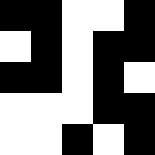[["black", "black", "white", "white", "black"], ["white", "black", "white", "black", "black"], ["black", "black", "white", "black", "white"], ["white", "white", "white", "black", "black"], ["white", "white", "black", "white", "black"]]